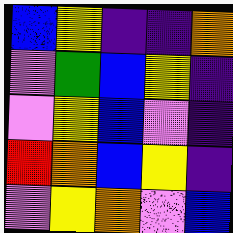[["blue", "yellow", "indigo", "indigo", "orange"], ["violet", "green", "blue", "yellow", "indigo"], ["violet", "yellow", "blue", "violet", "indigo"], ["red", "orange", "blue", "yellow", "indigo"], ["violet", "yellow", "orange", "violet", "blue"]]